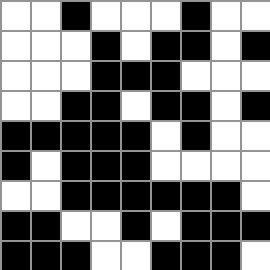[["white", "white", "black", "white", "white", "white", "black", "white", "white"], ["white", "white", "white", "black", "white", "black", "black", "white", "black"], ["white", "white", "white", "black", "black", "black", "white", "white", "white"], ["white", "white", "black", "black", "white", "black", "black", "white", "black"], ["black", "black", "black", "black", "black", "white", "black", "white", "white"], ["black", "white", "black", "black", "black", "white", "white", "white", "white"], ["white", "white", "black", "black", "black", "black", "black", "black", "white"], ["black", "black", "white", "white", "black", "white", "black", "black", "black"], ["black", "black", "black", "white", "white", "black", "black", "black", "white"]]